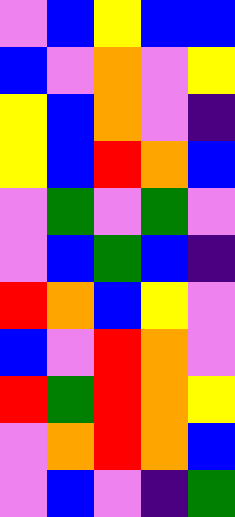[["violet", "blue", "yellow", "blue", "blue"], ["blue", "violet", "orange", "violet", "yellow"], ["yellow", "blue", "orange", "violet", "indigo"], ["yellow", "blue", "red", "orange", "blue"], ["violet", "green", "violet", "green", "violet"], ["violet", "blue", "green", "blue", "indigo"], ["red", "orange", "blue", "yellow", "violet"], ["blue", "violet", "red", "orange", "violet"], ["red", "green", "red", "orange", "yellow"], ["violet", "orange", "red", "orange", "blue"], ["violet", "blue", "violet", "indigo", "green"]]